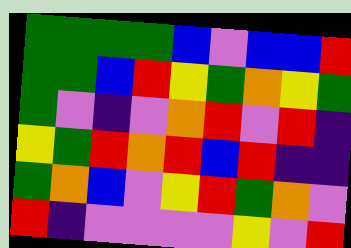[["green", "green", "green", "green", "blue", "violet", "blue", "blue", "red"], ["green", "green", "blue", "red", "yellow", "green", "orange", "yellow", "green"], ["green", "violet", "indigo", "violet", "orange", "red", "violet", "red", "indigo"], ["yellow", "green", "red", "orange", "red", "blue", "red", "indigo", "indigo"], ["green", "orange", "blue", "violet", "yellow", "red", "green", "orange", "violet"], ["red", "indigo", "violet", "violet", "violet", "violet", "yellow", "violet", "red"]]